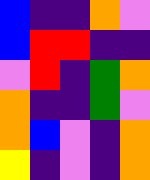[["blue", "indigo", "indigo", "orange", "violet"], ["blue", "red", "red", "indigo", "indigo"], ["violet", "red", "indigo", "green", "orange"], ["orange", "indigo", "indigo", "green", "violet"], ["orange", "blue", "violet", "indigo", "orange"], ["yellow", "indigo", "violet", "indigo", "orange"]]